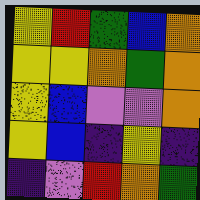[["yellow", "red", "green", "blue", "orange"], ["yellow", "yellow", "orange", "green", "orange"], ["yellow", "blue", "violet", "violet", "orange"], ["yellow", "blue", "indigo", "yellow", "indigo"], ["indigo", "violet", "red", "orange", "green"]]